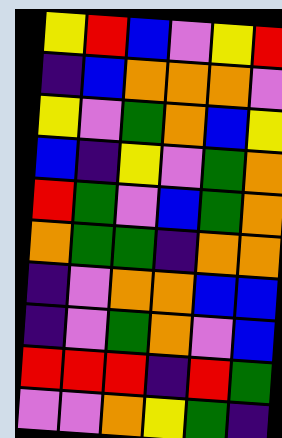[["yellow", "red", "blue", "violet", "yellow", "red"], ["indigo", "blue", "orange", "orange", "orange", "violet"], ["yellow", "violet", "green", "orange", "blue", "yellow"], ["blue", "indigo", "yellow", "violet", "green", "orange"], ["red", "green", "violet", "blue", "green", "orange"], ["orange", "green", "green", "indigo", "orange", "orange"], ["indigo", "violet", "orange", "orange", "blue", "blue"], ["indigo", "violet", "green", "orange", "violet", "blue"], ["red", "red", "red", "indigo", "red", "green"], ["violet", "violet", "orange", "yellow", "green", "indigo"]]